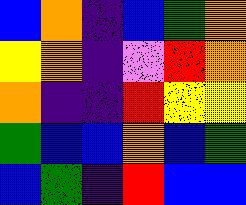[["blue", "orange", "indigo", "blue", "green", "orange"], ["yellow", "orange", "indigo", "violet", "red", "orange"], ["orange", "indigo", "indigo", "red", "yellow", "yellow"], ["green", "blue", "blue", "orange", "blue", "green"], ["blue", "green", "indigo", "red", "blue", "blue"]]